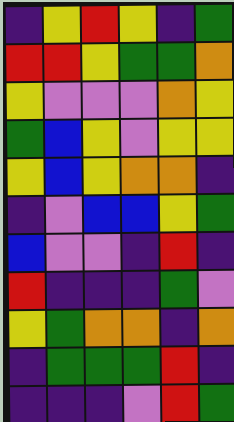[["indigo", "yellow", "red", "yellow", "indigo", "green"], ["red", "red", "yellow", "green", "green", "orange"], ["yellow", "violet", "violet", "violet", "orange", "yellow"], ["green", "blue", "yellow", "violet", "yellow", "yellow"], ["yellow", "blue", "yellow", "orange", "orange", "indigo"], ["indigo", "violet", "blue", "blue", "yellow", "green"], ["blue", "violet", "violet", "indigo", "red", "indigo"], ["red", "indigo", "indigo", "indigo", "green", "violet"], ["yellow", "green", "orange", "orange", "indigo", "orange"], ["indigo", "green", "green", "green", "red", "indigo"], ["indigo", "indigo", "indigo", "violet", "red", "green"]]